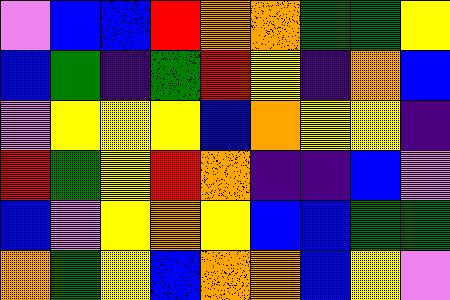[["violet", "blue", "blue", "red", "orange", "orange", "green", "green", "yellow"], ["blue", "green", "indigo", "green", "red", "yellow", "indigo", "orange", "blue"], ["violet", "yellow", "yellow", "yellow", "blue", "orange", "yellow", "yellow", "indigo"], ["red", "green", "yellow", "red", "orange", "indigo", "indigo", "blue", "violet"], ["blue", "violet", "yellow", "orange", "yellow", "blue", "blue", "green", "green"], ["orange", "green", "yellow", "blue", "orange", "orange", "blue", "yellow", "violet"]]